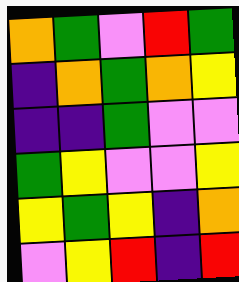[["orange", "green", "violet", "red", "green"], ["indigo", "orange", "green", "orange", "yellow"], ["indigo", "indigo", "green", "violet", "violet"], ["green", "yellow", "violet", "violet", "yellow"], ["yellow", "green", "yellow", "indigo", "orange"], ["violet", "yellow", "red", "indigo", "red"]]